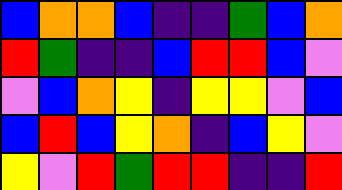[["blue", "orange", "orange", "blue", "indigo", "indigo", "green", "blue", "orange"], ["red", "green", "indigo", "indigo", "blue", "red", "red", "blue", "violet"], ["violet", "blue", "orange", "yellow", "indigo", "yellow", "yellow", "violet", "blue"], ["blue", "red", "blue", "yellow", "orange", "indigo", "blue", "yellow", "violet"], ["yellow", "violet", "red", "green", "red", "red", "indigo", "indigo", "red"]]